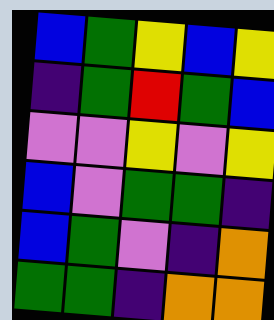[["blue", "green", "yellow", "blue", "yellow"], ["indigo", "green", "red", "green", "blue"], ["violet", "violet", "yellow", "violet", "yellow"], ["blue", "violet", "green", "green", "indigo"], ["blue", "green", "violet", "indigo", "orange"], ["green", "green", "indigo", "orange", "orange"]]